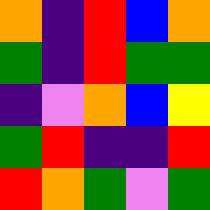[["orange", "indigo", "red", "blue", "orange"], ["green", "indigo", "red", "green", "green"], ["indigo", "violet", "orange", "blue", "yellow"], ["green", "red", "indigo", "indigo", "red"], ["red", "orange", "green", "violet", "green"]]